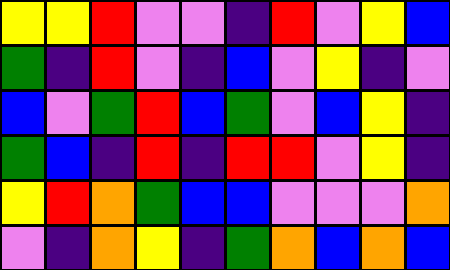[["yellow", "yellow", "red", "violet", "violet", "indigo", "red", "violet", "yellow", "blue"], ["green", "indigo", "red", "violet", "indigo", "blue", "violet", "yellow", "indigo", "violet"], ["blue", "violet", "green", "red", "blue", "green", "violet", "blue", "yellow", "indigo"], ["green", "blue", "indigo", "red", "indigo", "red", "red", "violet", "yellow", "indigo"], ["yellow", "red", "orange", "green", "blue", "blue", "violet", "violet", "violet", "orange"], ["violet", "indigo", "orange", "yellow", "indigo", "green", "orange", "blue", "orange", "blue"]]